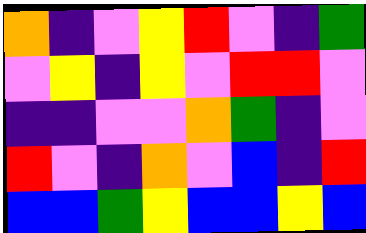[["orange", "indigo", "violet", "yellow", "red", "violet", "indigo", "green"], ["violet", "yellow", "indigo", "yellow", "violet", "red", "red", "violet"], ["indigo", "indigo", "violet", "violet", "orange", "green", "indigo", "violet"], ["red", "violet", "indigo", "orange", "violet", "blue", "indigo", "red"], ["blue", "blue", "green", "yellow", "blue", "blue", "yellow", "blue"]]